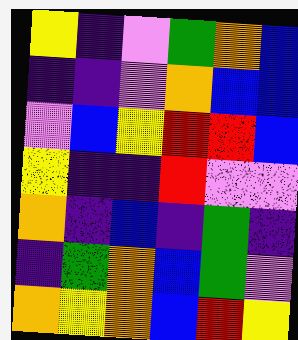[["yellow", "indigo", "violet", "green", "orange", "blue"], ["indigo", "indigo", "violet", "orange", "blue", "blue"], ["violet", "blue", "yellow", "red", "red", "blue"], ["yellow", "indigo", "indigo", "red", "violet", "violet"], ["orange", "indigo", "blue", "indigo", "green", "indigo"], ["indigo", "green", "orange", "blue", "green", "violet"], ["orange", "yellow", "orange", "blue", "red", "yellow"]]